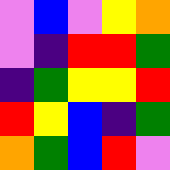[["violet", "blue", "violet", "yellow", "orange"], ["violet", "indigo", "red", "red", "green"], ["indigo", "green", "yellow", "yellow", "red"], ["red", "yellow", "blue", "indigo", "green"], ["orange", "green", "blue", "red", "violet"]]